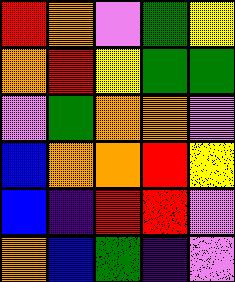[["red", "orange", "violet", "green", "yellow"], ["orange", "red", "yellow", "green", "green"], ["violet", "green", "orange", "orange", "violet"], ["blue", "orange", "orange", "red", "yellow"], ["blue", "indigo", "red", "red", "violet"], ["orange", "blue", "green", "indigo", "violet"]]